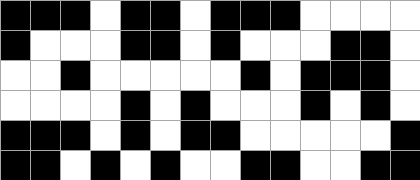[["black", "black", "black", "white", "black", "black", "white", "black", "black", "black", "white", "white", "white", "white"], ["black", "white", "white", "white", "black", "black", "white", "black", "white", "white", "white", "black", "black", "white"], ["white", "white", "black", "white", "white", "white", "white", "white", "black", "white", "black", "black", "black", "white"], ["white", "white", "white", "white", "black", "white", "black", "white", "white", "white", "black", "white", "black", "white"], ["black", "black", "black", "white", "black", "white", "black", "black", "white", "white", "white", "white", "white", "black"], ["black", "black", "white", "black", "white", "black", "white", "white", "black", "black", "white", "white", "black", "black"]]